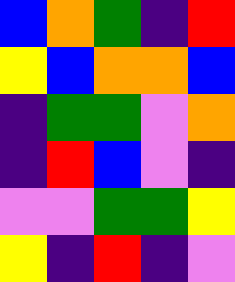[["blue", "orange", "green", "indigo", "red"], ["yellow", "blue", "orange", "orange", "blue"], ["indigo", "green", "green", "violet", "orange"], ["indigo", "red", "blue", "violet", "indigo"], ["violet", "violet", "green", "green", "yellow"], ["yellow", "indigo", "red", "indigo", "violet"]]